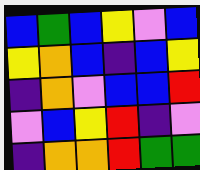[["blue", "green", "blue", "yellow", "violet", "blue"], ["yellow", "orange", "blue", "indigo", "blue", "yellow"], ["indigo", "orange", "violet", "blue", "blue", "red"], ["violet", "blue", "yellow", "red", "indigo", "violet"], ["indigo", "orange", "orange", "red", "green", "green"]]